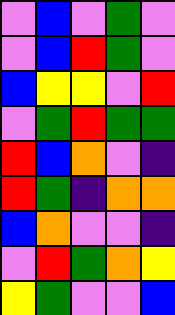[["violet", "blue", "violet", "green", "violet"], ["violet", "blue", "red", "green", "violet"], ["blue", "yellow", "yellow", "violet", "red"], ["violet", "green", "red", "green", "green"], ["red", "blue", "orange", "violet", "indigo"], ["red", "green", "indigo", "orange", "orange"], ["blue", "orange", "violet", "violet", "indigo"], ["violet", "red", "green", "orange", "yellow"], ["yellow", "green", "violet", "violet", "blue"]]